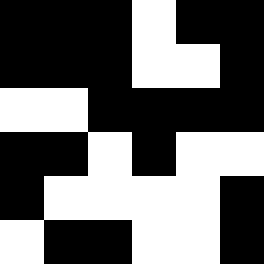[["black", "black", "black", "white", "black", "black"], ["black", "black", "black", "white", "white", "black"], ["white", "white", "black", "black", "black", "black"], ["black", "black", "white", "black", "white", "white"], ["black", "white", "white", "white", "white", "black"], ["white", "black", "black", "white", "white", "black"]]